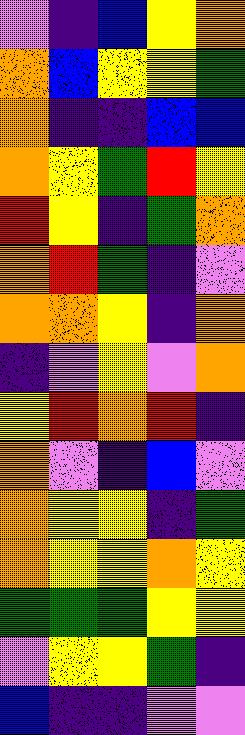[["violet", "indigo", "blue", "yellow", "orange"], ["orange", "blue", "yellow", "yellow", "green"], ["orange", "indigo", "indigo", "blue", "blue"], ["orange", "yellow", "green", "red", "yellow"], ["red", "yellow", "indigo", "green", "orange"], ["orange", "red", "green", "indigo", "violet"], ["orange", "orange", "yellow", "indigo", "orange"], ["indigo", "violet", "yellow", "violet", "orange"], ["yellow", "red", "orange", "red", "indigo"], ["orange", "violet", "indigo", "blue", "violet"], ["orange", "yellow", "yellow", "indigo", "green"], ["orange", "yellow", "yellow", "orange", "yellow"], ["green", "green", "green", "yellow", "yellow"], ["violet", "yellow", "yellow", "green", "indigo"], ["blue", "indigo", "indigo", "violet", "violet"]]